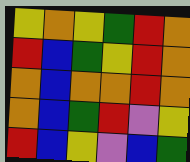[["yellow", "orange", "yellow", "green", "red", "orange"], ["red", "blue", "green", "yellow", "red", "orange"], ["orange", "blue", "orange", "orange", "red", "orange"], ["orange", "blue", "green", "red", "violet", "yellow"], ["red", "blue", "yellow", "violet", "blue", "green"]]